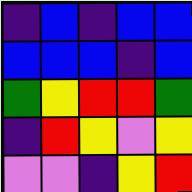[["indigo", "blue", "indigo", "blue", "blue"], ["blue", "blue", "blue", "indigo", "blue"], ["green", "yellow", "red", "red", "green"], ["indigo", "red", "yellow", "violet", "yellow"], ["violet", "violet", "indigo", "yellow", "red"]]